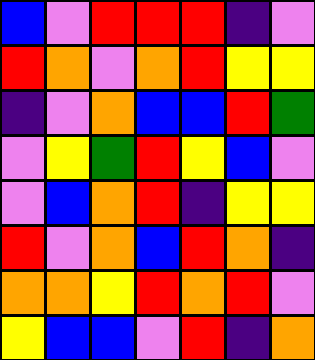[["blue", "violet", "red", "red", "red", "indigo", "violet"], ["red", "orange", "violet", "orange", "red", "yellow", "yellow"], ["indigo", "violet", "orange", "blue", "blue", "red", "green"], ["violet", "yellow", "green", "red", "yellow", "blue", "violet"], ["violet", "blue", "orange", "red", "indigo", "yellow", "yellow"], ["red", "violet", "orange", "blue", "red", "orange", "indigo"], ["orange", "orange", "yellow", "red", "orange", "red", "violet"], ["yellow", "blue", "blue", "violet", "red", "indigo", "orange"]]